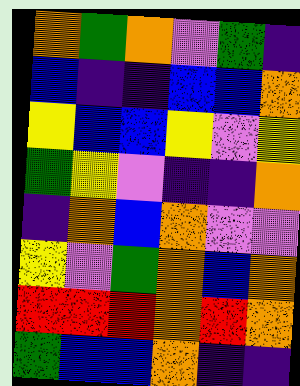[["orange", "green", "orange", "violet", "green", "indigo"], ["blue", "indigo", "indigo", "blue", "blue", "orange"], ["yellow", "blue", "blue", "yellow", "violet", "yellow"], ["green", "yellow", "violet", "indigo", "indigo", "orange"], ["indigo", "orange", "blue", "orange", "violet", "violet"], ["yellow", "violet", "green", "orange", "blue", "orange"], ["red", "red", "red", "orange", "red", "orange"], ["green", "blue", "blue", "orange", "indigo", "indigo"]]